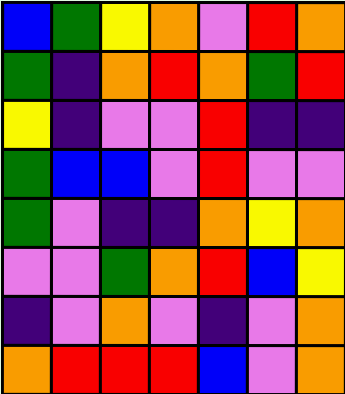[["blue", "green", "yellow", "orange", "violet", "red", "orange"], ["green", "indigo", "orange", "red", "orange", "green", "red"], ["yellow", "indigo", "violet", "violet", "red", "indigo", "indigo"], ["green", "blue", "blue", "violet", "red", "violet", "violet"], ["green", "violet", "indigo", "indigo", "orange", "yellow", "orange"], ["violet", "violet", "green", "orange", "red", "blue", "yellow"], ["indigo", "violet", "orange", "violet", "indigo", "violet", "orange"], ["orange", "red", "red", "red", "blue", "violet", "orange"]]